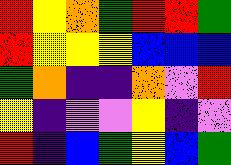[["red", "yellow", "orange", "green", "red", "red", "green"], ["red", "yellow", "yellow", "yellow", "blue", "blue", "blue"], ["green", "orange", "indigo", "indigo", "orange", "violet", "red"], ["yellow", "indigo", "violet", "violet", "yellow", "indigo", "violet"], ["red", "indigo", "blue", "green", "yellow", "blue", "green"]]